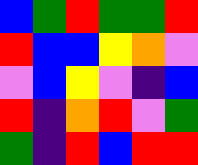[["blue", "green", "red", "green", "green", "red"], ["red", "blue", "blue", "yellow", "orange", "violet"], ["violet", "blue", "yellow", "violet", "indigo", "blue"], ["red", "indigo", "orange", "red", "violet", "green"], ["green", "indigo", "red", "blue", "red", "red"]]